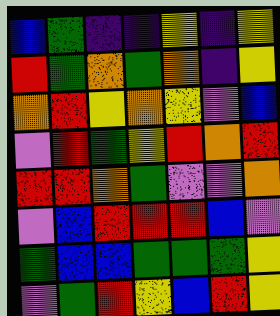[["blue", "green", "indigo", "indigo", "yellow", "indigo", "yellow"], ["red", "green", "orange", "green", "orange", "indigo", "yellow"], ["orange", "red", "yellow", "orange", "yellow", "violet", "blue"], ["violet", "red", "green", "yellow", "red", "orange", "red"], ["red", "red", "orange", "green", "violet", "violet", "orange"], ["violet", "blue", "red", "red", "red", "blue", "violet"], ["green", "blue", "blue", "green", "green", "green", "yellow"], ["violet", "green", "red", "yellow", "blue", "red", "yellow"]]